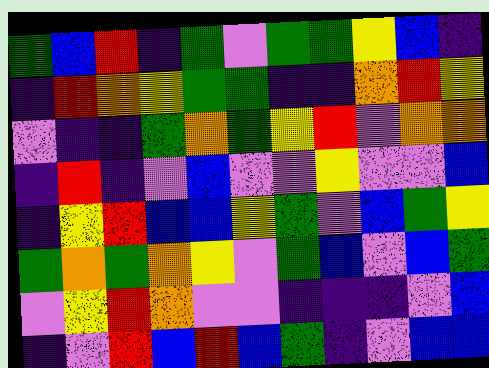[["green", "blue", "red", "indigo", "green", "violet", "green", "green", "yellow", "blue", "indigo"], ["indigo", "red", "orange", "yellow", "green", "green", "indigo", "indigo", "orange", "red", "yellow"], ["violet", "indigo", "indigo", "green", "orange", "green", "yellow", "red", "violet", "orange", "orange"], ["indigo", "red", "indigo", "violet", "blue", "violet", "violet", "yellow", "violet", "violet", "blue"], ["indigo", "yellow", "red", "blue", "blue", "yellow", "green", "violet", "blue", "green", "yellow"], ["green", "orange", "green", "orange", "yellow", "violet", "green", "blue", "violet", "blue", "green"], ["violet", "yellow", "red", "orange", "violet", "violet", "indigo", "indigo", "indigo", "violet", "blue"], ["indigo", "violet", "red", "blue", "red", "blue", "green", "indigo", "violet", "blue", "blue"]]